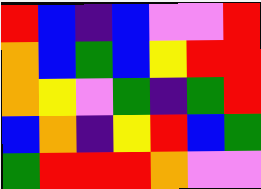[["red", "blue", "indigo", "blue", "violet", "violet", "red"], ["orange", "blue", "green", "blue", "yellow", "red", "red"], ["orange", "yellow", "violet", "green", "indigo", "green", "red"], ["blue", "orange", "indigo", "yellow", "red", "blue", "green"], ["green", "red", "red", "red", "orange", "violet", "violet"]]